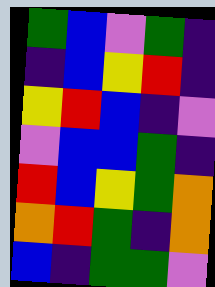[["green", "blue", "violet", "green", "indigo"], ["indigo", "blue", "yellow", "red", "indigo"], ["yellow", "red", "blue", "indigo", "violet"], ["violet", "blue", "blue", "green", "indigo"], ["red", "blue", "yellow", "green", "orange"], ["orange", "red", "green", "indigo", "orange"], ["blue", "indigo", "green", "green", "violet"]]